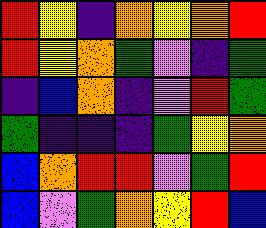[["red", "yellow", "indigo", "orange", "yellow", "orange", "red"], ["red", "yellow", "orange", "green", "violet", "indigo", "green"], ["indigo", "blue", "orange", "indigo", "violet", "red", "green"], ["green", "indigo", "indigo", "indigo", "green", "yellow", "orange"], ["blue", "orange", "red", "red", "violet", "green", "red"], ["blue", "violet", "green", "orange", "yellow", "red", "blue"]]